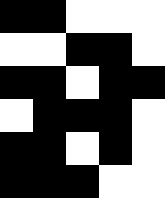[["black", "black", "white", "white", "white"], ["white", "white", "black", "black", "white"], ["black", "black", "white", "black", "black"], ["white", "black", "black", "black", "white"], ["black", "black", "white", "black", "white"], ["black", "black", "black", "white", "white"]]